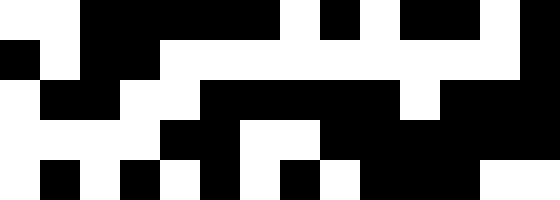[["white", "white", "black", "black", "black", "black", "black", "white", "black", "white", "black", "black", "white", "black"], ["black", "white", "black", "black", "white", "white", "white", "white", "white", "white", "white", "white", "white", "black"], ["white", "black", "black", "white", "white", "black", "black", "black", "black", "black", "white", "black", "black", "black"], ["white", "white", "white", "white", "black", "black", "white", "white", "black", "black", "black", "black", "black", "black"], ["white", "black", "white", "black", "white", "black", "white", "black", "white", "black", "black", "black", "white", "white"]]